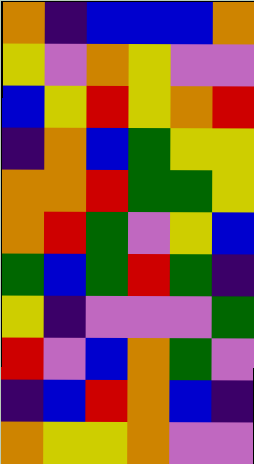[["orange", "indigo", "blue", "blue", "blue", "orange"], ["yellow", "violet", "orange", "yellow", "violet", "violet"], ["blue", "yellow", "red", "yellow", "orange", "red"], ["indigo", "orange", "blue", "green", "yellow", "yellow"], ["orange", "orange", "red", "green", "green", "yellow"], ["orange", "red", "green", "violet", "yellow", "blue"], ["green", "blue", "green", "red", "green", "indigo"], ["yellow", "indigo", "violet", "violet", "violet", "green"], ["red", "violet", "blue", "orange", "green", "violet"], ["indigo", "blue", "red", "orange", "blue", "indigo"], ["orange", "yellow", "yellow", "orange", "violet", "violet"]]